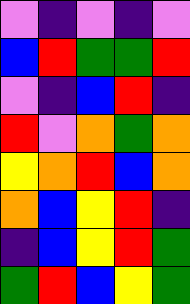[["violet", "indigo", "violet", "indigo", "violet"], ["blue", "red", "green", "green", "red"], ["violet", "indigo", "blue", "red", "indigo"], ["red", "violet", "orange", "green", "orange"], ["yellow", "orange", "red", "blue", "orange"], ["orange", "blue", "yellow", "red", "indigo"], ["indigo", "blue", "yellow", "red", "green"], ["green", "red", "blue", "yellow", "green"]]